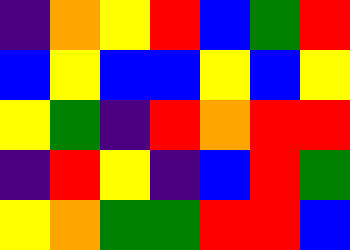[["indigo", "orange", "yellow", "red", "blue", "green", "red"], ["blue", "yellow", "blue", "blue", "yellow", "blue", "yellow"], ["yellow", "green", "indigo", "red", "orange", "red", "red"], ["indigo", "red", "yellow", "indigo", "blue", "red", "green"], ["yellow", "orange", "green", "green", "red", "red", "blue"]]